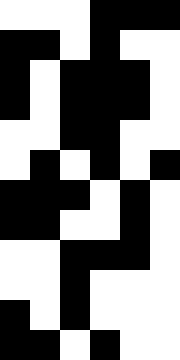[["white", "white", "white", "black", "black", "black"], ["black", "black", "white", "black", "white", "white"], ["black", "white", "black", "black", "black", "white"], ["black", "white", "black", "black", "black", "white"], ["white", "white", "black", "black", "white", "white"], ["white", "black", "white", "black", "white", "black"], ["black", "black", "black", "white", "black", "white"], ["black", "black", "white", "white", "black", "white"], ["white", "white", "black", "black", "black", "white"], ["white", "white", "black", "white", "white", "white"], ["black", "white", "black", "white", "white", "white"], ["black", "black", "white", "black", "white", "white"]]